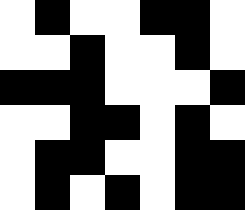[["white", "black", "white", "white", "black", "black", "white"], ["white", "white", "black", "white", "white", "black", "white"], ["black", "black", "black", "white", "white", "white", "black"], ["white", "white", "black", "black", "white", "black", "white"], ["white", "black", "black", "white", "white", "black", "black"], ["white", "black", "white", "black", "white", "black", "black"]]